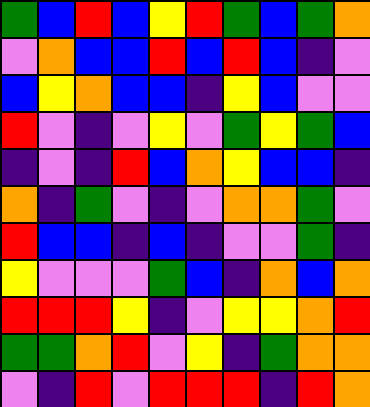[["green", "blue", "red", "blue", "yellow", "red", "green", "blue", "green", "orange"], ["violet", "orange", "blue", "blue", "red", "blue", "red", "blue", "indigo", "violet"], ["blue", "yellow", "orange", "blue", "blue", "indigo", "yellow", "blue", "violet", "violet"], ["red", "violet", "indigo", "violet", "yellow", "violet", "green", "yellow", "green", "blue"], ["indigo", "violet", "indigo", "red", "blue", "orange", "yellow", "blue", "blue", "indigo"], ["orange", "indigo", "green", "violet", "indigo", "violet", "orange", "orange", "green", "violet"], ["red", "blue", "blue", "indigo", "blue", "indigo", "violet", "violet", "green", "indigo"], ["yellow", "violet", "violet", "violet", "green", "blue", "indigo", "orange", "blue", "orange"], ["red", "red", "red", "yellow", "indigo", "violet", "yellow", "yellow", "orange", "red"], ["green", "green", "orange", "red", "violet", "yellow", "indigo", "green", "orange", "orange"], ["violet", "indigo", "red", "violet", "red", "red", "red", "indigo", "red", "orange"]]